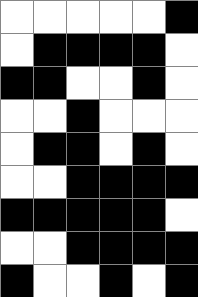[["white", "white", "white", "white", "white", "black"], ["white", "black", "black", "black", "black", "white"], ["black", "black", "white", "white", "black", "white"], ["white", "white", "black", "white", "white", "white"], ["white", "black", "black", "white", "black", "white"], ["white", "white", "black", "black", "black", "black"], ["black", "black", "black", "black", "black", "white"], ["white", "white", "black", "black", "black", "black"], ["black", "white", "white", "black", "white", "black"]]